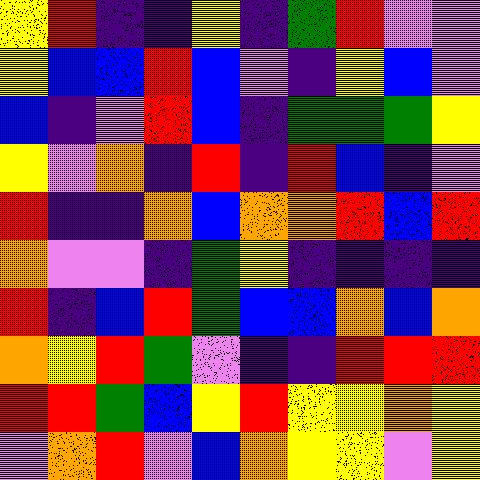[["yellow", "red", "indigo", "indigo", "yellow", "indigo", "green", "red", "violet", "violet"], ["yellow", "blue", "blue", "red", "blue", "violet", "indigo", "yellow", "blue", "violet"], ["blue", "indigo", "violet", "red", "blue", "indigo", "green", "green", "green", "yellow"], ["yellow", "violet", "orange", "indigo", "red", "indigo", "red", "blue", "indigo", "violet"], ["red", "indigo", "indigo", "orange", "blue", "orange", "orange", "red", "blue", "red"], ["orange", "violet", "violet", "indigo", "green", "yellow", "indigo", "indigo", "indigo", "indigo"], ["red", "indigo", "blue", "red", "green", "blue", "blue", "orange", "blue", "orange"], ["orange", "yellow", "red", "green", "violet", "indigo", "indigo", "red", "red", "red"], ["red", "red", "green", "blue", "yellow", "red", "yellow", "yellow", "orange", "yellow"], ["violet", "orange", "red", "violet", "blue", "orange", "yellow", "yellow", "violet", "yellow"]]